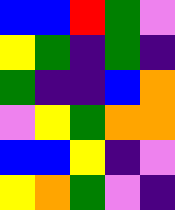[["blue", "blue", "red", "green", "violet"], ["yellow", "green", "indigo", "green", "indigo"], ["green", "indigo", "indigo", "blue", "orange"], ["violet", "yellow", "green", "orange", "orange"], ["blue", "blue", "yellow", "indigo", "violet"], ["yellow", "orange", "green", "violet", "indigo"]]